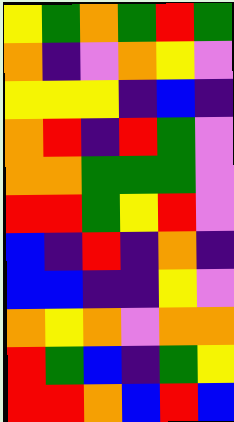[["yellow", "green", "orange", "green", "red", "green"], ["orange", "indigo", "violet", "orange", "yellow", "violet"], ["yellow", "yellow", "yellow", "indigo", "blue", "indigo"], ["orange", "red", "indigo", "red", "green", "violet"], ["orange", "orange", "green", "green", "green", "violet"], ["red", "red", "green", "yellow", "red", "violet"], ["blue", "indigo", "red", "indigo", "orange", "indigo"], ["blue", "blue", "indigo", "indigo", "yellow", "violet"], ["orange", "yellow", "orange", "violet", "orange", "orange"], ["red", "green", "blue", "indigo", "green", "yellow"], ["red", "red", "orange", "blue", "red", "blue"]]